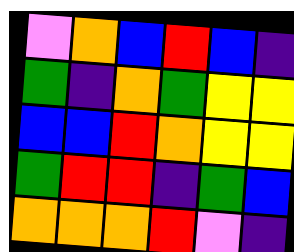[["violet", "orange", "blue", "red", "blue", "indigo"], ["green", "indigo", "orange", "green", "yellow", "yellow"], ["blue", "blue", "red", "orange", "yellow", "yellow"], ["green", "red", "red", "indigo", "green", "blue"], ["orange", "orange", "orange", "red", "violet", "indigo"]]